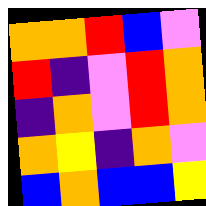[["orange", "orange", "red", "blue", "violet"], ["red", "indigo", "violet", "red", "orange"], ["indigo", "orange", "violet", "red", "orange"], ["orange", "yellow", "indigo", "orange", "violet"], ["blue", "orange", "blue", "blue", "yellow"]]